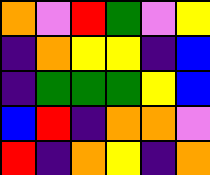[["orange", "violet", "red", "green", "violet", "yellow"], ["indigo", "orange", "yellow", "yellow", "indigo", "blue"], ["indigo", "green", "green", "green", "yellow", "blue"], ["blue", "red", "indigo", "orange", "orange", "violet"], ["red", "indigo", "orange", "yellow", "indigo", "orange"]]